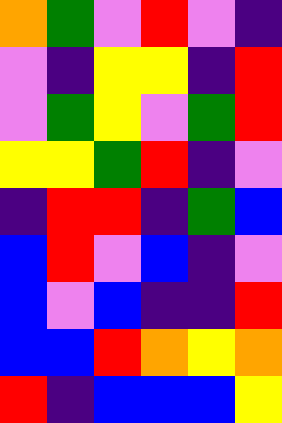[["orange", "green", "violet", "red", "violet", "indigo"], ["violet", "indigo", "yellow", "yellow", "indigo", "red"], ["violet", "green", "yellow", "violet", "green", "red"], ["yellow", "yellow", "green", "red", "indigo", "violet"], ["indigo", "red", "red", "indigo", "green", "blue"], ["blue", "red", "violet", "blue", "indigo", "violet"], ["blue", "violet", "blue", "indigo", "indigo", "red"], ["blue", "blue", "red", "orange", "yellow", "orange"], ["red", "indigo", "blue", "blue", "blue", "yellow"]]